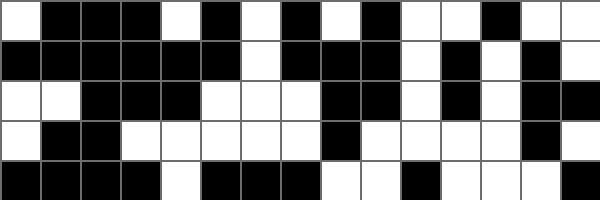[["white", "black", "black", "black", "white", "black", "white", "black", "white", "black", "white", "white", "black", "white", "white"], ["black", "black", "black", "black", "black", "black", "white", "black", "black", "black", "white", "black", "white", "black", "white"], ["white", "white", "black", "black", "black", "white", "white", "white", "black", "black", "white", "black", "white", "black", "black"], ["white", "black", "black", "white", "white", "white", "white", "white", "black", "white", "white", "white", "white", "black", "white"], ["black", "black", "black", "black", "white", "black", "black", "black", "white", "white", "black", "white", "white", "white", "black"]]